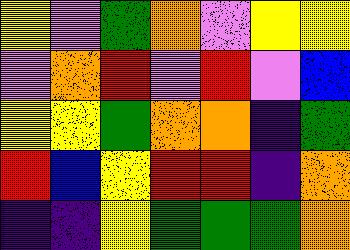[["yellow", "violet", "green", "orange", "violet", "yellow", "yellow"], ["violet", "orange", "red", "violet", "red", "violet", "blue"], ["yellow", "yellow", "green", "orange", "orange", "indigo", "green"], ["red", "blue", "yellow", "red", "red", "indigo", "orange"], ["indigo", "indigo", "yellow", "green", "green", "green", "orange"]]